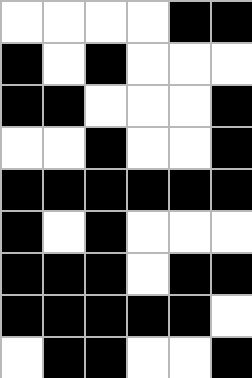[["white", "white", "white", "white", "black", "black"], ["black", "white", "black", "white", "white", "white"], ["black", "black", "white", "white", "white", "black"], ["white", "white", "black", "white", "white", "black"], ["black", "black", "black", "black", "black", "black"], ["black", "white", "black", "white", "white", "white"], ["black", "black", "black", "white", "black", "black"], ["black", "black", "black", "black", "black", "white"], ["white", "black", "black", "white", "white", "black"]]